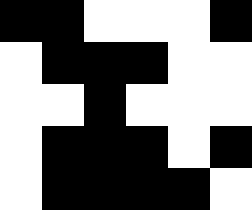[["black", "black", "white", "white", "white", "black"], ["white", "black", "black", "black", "white", "white"], ["white", "white", "black", "white", "white", "white"], ["white", "black", "black", "black", "white", "black"], ["white", "black", "black", "black", "black", "white"]]